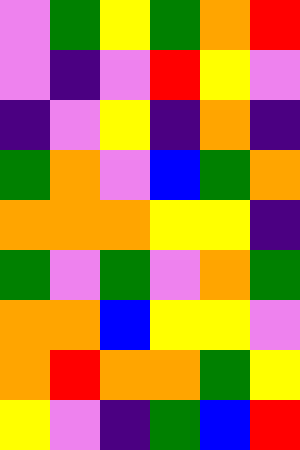[["violet", "green", "yellow", "green", "orange", "red"], ["violet", "indigo", "violet", "red", "yellow", "violet"], ["indigo", "violet", "yellow", "indigo", "orange", "indigo"], ["green", "orange", "violet", "blue", "green", "orange"], ["orange", "orange", "orange", "yellow", "yellow", "indigo"], ["green", "violet", "green", "violet", "orange", "green"], ["orange", "orange", "blue", "yellow", "yellow", "violet"], ["orange", "red", "orange", "orange", "green", "yellow"], ["yellow", "violet", "indigo", "green", "blue", "red"]]